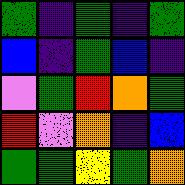[["green", "indigo", "green", "indigo", "green"], ["blue", "indigo", "green", "blue", "indigo"], ["violet", "green", "red", "orange", "green"], ["red", "violet", "orange", "indigo", "blue"], ["green", "green", "yellow", "green", "orange"]]